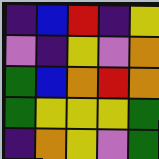[["indigo", "blue", "red", "indigo", "yellow"], ["violet", "indigo", "yellow", "violet", "orange"], ["green", "blue", "orange", "red", "orange"], ["green", "yellow", "yellow", "yellow", "green"], ["indigo", "orange", "yellow", "violet", "green"]]